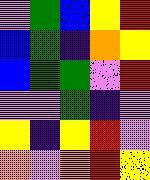[["violet", "green", "blue", "yellow", "red"], ["blue", "green", "indigo", "orange", "yellow"], ["blue", "green", "green", "violet", "red"], ["violet", "violet", "green", "indigo", "violet"], ["yellow", "indigo", "yellow", "red", "violet"], ["orange", "violet", "orange", "red", "yellow"]]